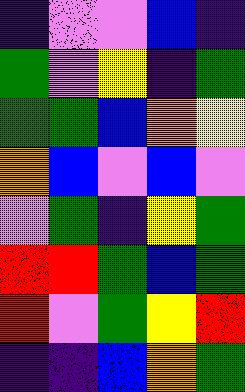[["indigo", "violet", "violet", "blue", "indigo"], ["green", "violet", "yellow", "indigo", "green"], ["green", "green", "blue", "orange", "yellow"], ["orange", "blue", "violet", "blue", "violet"], ["violet", "green", "indigo", "yellow", "green"], ["red", "red", "green", "blue", "green"], ["red", "violet", "green", "yellow", "red"], ["indigo", "indigo", "blue", "orange", "green"]]